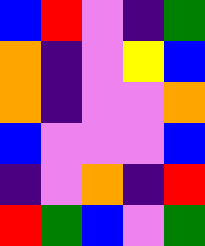[["blue", "red", "violet", "indigo", "green"], ["orange", "indigo", "violet", "yellow", "blue"], ["orange", "indigo", "violet", "violet", "orange"], ["blue", "violet", "violet", "violet", "blue"], ["indigo", "violet", "orange", "indigo", "red"], ["red", "green", "blue", "violet", "green"]]